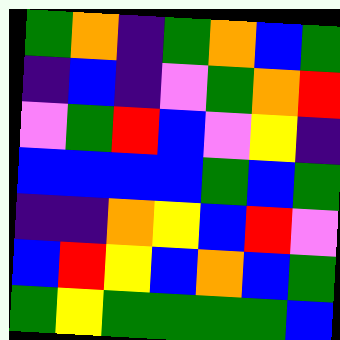[["green", "orange", "indigo", "green", "orange", "blue", "green"], ["indigo", "blue", "indigo", "violet", "green", "orange", "red"], ["violet", "green", "red", "blue", "violet", "yellow", "indigo"], ["blue", "blue", "blue", "blue", "green", "blue", "green"], ["indigo", "indigo", "orange", "yellow", "blue", "red", "violet"], ["blue", "red", "yellow", "blue", "orange", "blue", "green"], ["green", "yellow", "green", "green", "green", "green", "blue"]]